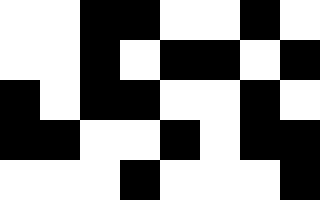[["white", "white", "black", "black", "white", "white", "black", "white"], ["white", "white", "black", "white", "black", "black", "white", "black"], ["black", "white", "black", "black", "white", "white", "black", "white"], ["black", "black", "white", "white", "black", "white", "black", "black"], ["white", "white", "white", "black", "white", "white", "white", "black"]]